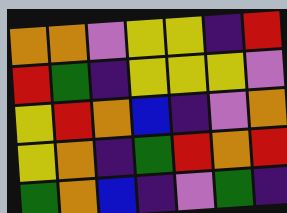[["orange", "orange", "violet", "yellow", "yellow", "indigo", "red"], ["red", "green", "indigo", "yellow", "yellow", "yellow", "violet"], ["yellow", "red", "orange", "blue", "indigo", "violet", "orange"], ["yellow", "orange", "indigo", "green", "red", "orange", "red"], ["green", "orange", "blue", "indigo", "violet", "green", "indigo"]]